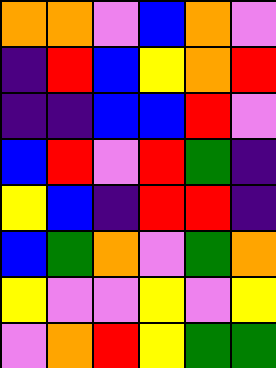[["orange", "orange", "violet", "blue", "orange", "violet"], ["indigo", "red", "blue", "yellow", "orange", "red"], ["indigo", "indigo", "blue", "blue", "red", "violet"], ["blue", "red", "violet", "red", "green", "indigo"], ["yellow", "blue", "indigo", "red", "red", "indigo"], ["blue", "green", "orange", "violet", "green", "orange"], ["yellow", "violet", "violet", "yellow", "violet", "yellow"], ["violet", "orange", "red", "yellow", "green", "green"]]